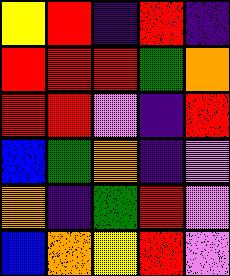[["yellow", "red", "indigo", "red", "indigo"], ["red", "red", "red", "green", "orange"], ["red", "red", "violet", "indigo", "red"], ["blue", "green", "orange", "indigo", "violet"], ["orange", "indigo", "green", "red", "violet"], ["blue", "orange", "yellow", "red", "violet"]]